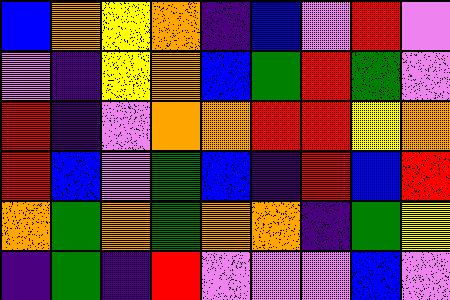[["blue", "orange", "yellow", "orange", "indigo", "blue", "violet", "red", "violet"], ["violet", "indigo", "yellow", "orange", "blue", "green", "red", "green", "violet"], ["red", "indigo", "violet", "orange", "orange", "red", "red", "yellow", "orange"], ["red", "blue", "violet", "green", "blue", "indigo", "red", "blue", "red"], ["orange", "green", "orange", "green", "orange", "orange", "indigo", "green", "yellow"], ["indigo", "green", "indigo", "red", "violet", "violet", "violet", "blue", "violet"]]